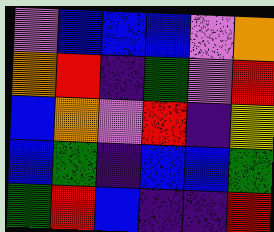[["violet", "blue", "blue", "blue", "violet", "orange"], ["orange", "red", "indigo", "green", "violet", "red"], ["blue", "orange", "violet", "red", "indigo", "yellow"], ["blue", "green", "indigo", "blue", "blue", "green"], ["green", "red", "blue", "indigo", "indigo", "red"]]